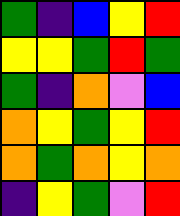[["green", "indigo", "blue", "yellow", "red"], ["yellow", "yellow", "green", "red", "green"], ["green", "indigo", "orange", "violet", "blue"], ["orange", "yellow", "green", "yellow", "red"], ["orange", "green", "orange", "yellow", "orange"], ["indigo", "yellow", "green", "violet", "red"]]